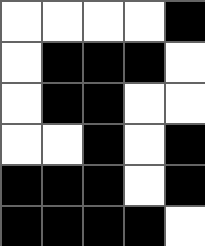[["white", "white", "white", "white", "black"], ["white", "black", "black", "black", "white"], ["white", "black", "black", "white", "white"], ["white", "white", "black", "white", "black"], ["black", "black", "black", "white", "black"], ["black", "black", "black", "black", "white"]]